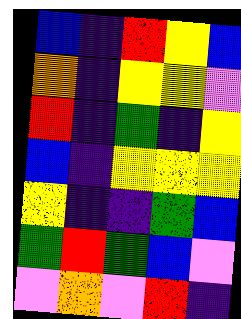[["blue", "indigo", "red", "yellow", "blue"], ["orange", "indigo", "yellow", "yellow", "violet"], ["red", "indigo", "green", "indigo", "yellow"], ["blue", "indigo", "yellow", "yellow", "yellow"], ["yellow", "indigo", "indigo", "green", "blue"], ["green", "red", "green", "blue", "violet"], ["violet", "orange", "violet", "red", "indigo"]]